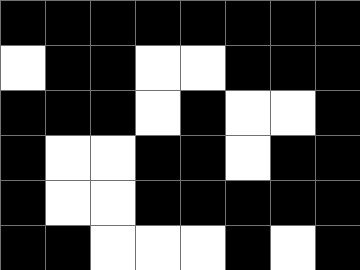[["black", "black", "black", "black", "black", "black", "black", "black"], ["white", "black", "black", "white", "white", "black", "black", "black"], ["black", "black", "black", "white", "black", "white", "white", "black"], ["black", "white", "white", "black", "black", "white", "black", "black"], ["black", "white", "white", "black", "black", "black", "black", "black"], ["black", "black", "white", "white", "white", "black", "white", "black"]]